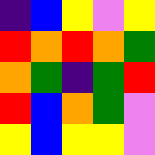[["indigo", "blue", "yellow", "violet", "yellow"], ["red", "orange", "red", "orange", "green"], ["orange", "green", "indigo", "green", "red"], ["red", "blue", "orange", "green", "violet"], ["yellow", "blue", "yellow", "yellow", "violet"]]